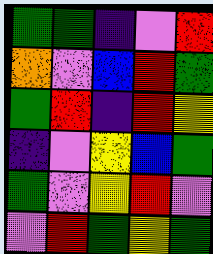[["green", "green", "indigo", "violet", "red"], ["orange", "violet", "blue", "red", "green"], ["green", "red", "indigo", "red", "yellow"], ["indigo", "violet", "yellow", "blue", "green"], ["green", "violet", "yellow", "red", "violet"], ["violet", "red", "green", "yellow", "green"]]